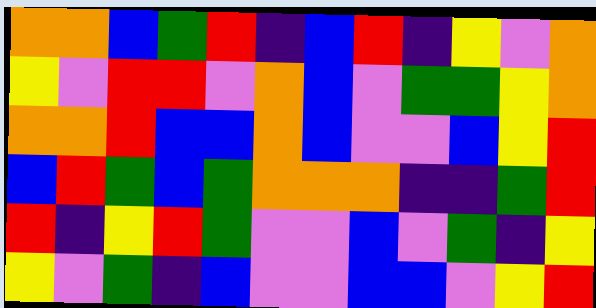[["orange", "orange", "blue", "green", "red", "indigo", "blue", "red", "indigo", "yellow", "violet", "orange"], ["yellow", "violet", "red", "red", "violet", "orange", "blue", "violet", "green", "green", "yellow", "orange"], ["orange", "orange", "red", "blue", "blue", "orange", "blue", "violet", "violet", "blue", "yellow", "red"], ["blue", "red", "green", "blue", "green", "orange", "orange", "orange", "indigo", "indigo", "green", "red"], ["red", "indigo", "yellow", "red", "green", "violet", "violet", "blue", "violet", "green", "indigo", "yellow"], ["yellow", "violet", "green", "indigo", "blue", "violet", "violet", "blue", "blue", "violet", "yellow", "red"]]